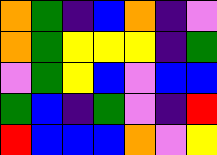[["orange", "green", "indigo", "blue", "orange", "indigo", "violet"], ["orange", "green", "yellow", "yellow", "yellow", "indigo", "green"], ["violet", "green", "yellow", "blue", "violet", "blue", "blue"], ["green", "blue", "indigo", "green", "violet", "indigo", "red"], ["red", "blue", "blue", "blue", "orange", "violet", "yellow"]]